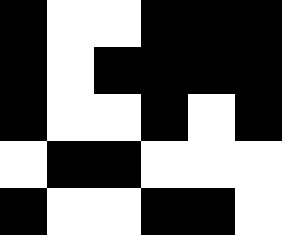[["black", "white", "white", "black", "black", "black"], ["black", "white", "black", "black", "black", "black"], ["black", "white", "white", "black", "white", "black"], ["white", "black", "black", "white", "white", "white"], ["black", "white", "white", "black", "black", "white"]]